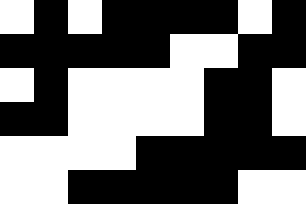[["white", "black", "white", "black", "black", "black", "black", "white", "black"], ["black", "black", "black", "black", "black", "white", "white", "black", "black"], ["white", "black", "white", "white", "white", "white", "black", "black", "white"], ["black", "black", "white", "white", "white", "white", "black", "black", "white"], ["white", "white", "white", "white", "black", "black", "black", "black", "black"], ["white", "white", "black", "black", "black", "black", "black", "white", "white"]]